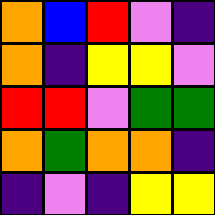[["orange", "blue", "red", "violet", "indigo"], ["orange", "indigo", "yellow", "yellow", "violet"], ["red", "red", "violet", "green", "green"], ["orange", "green", "orange", "orange", "indigo"], ["indigo", "violet", "indigo", "yellow", "yellow"]]